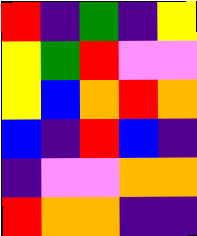[["red", "indigo", "green", "indigo", "yellow"], ["yellow", "green", "red", "violet", "violet"], ["yellow", "blue", "orange", "red", "orange"], ["blue", "indigo", "red", "blue", "indigo"], ["indigo", "violet", "violet", "orange", "orange"], ["red", "orange", "orange", "indigo", "indigo"]]